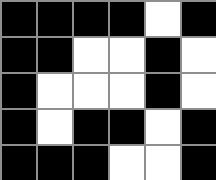[["black", "black", "black", "black", "white", "black"], ["black", "black", "white", "white", "black", "white"], ["black", "white", "white", "white", "black", "white"], ["black", "white", "black", "black", "white", "black"], ["black", "black", "black", "white", "white", "black"]]